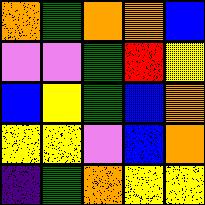[["orange", "green", "orange", "orange", "blue"], ["violet", "violet", "green", "red", "yellow"], ["blue", "yellow", "green", "blue", "orange"], ["yellow", "yellow", "violet", "blue", "orange"], ["indigo", "green", "orange", "yellow", "yellow"]]